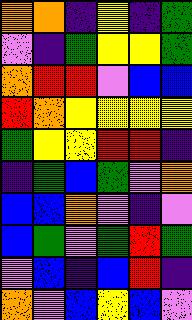[["orange", "orange", "indigo", "yellow", "indigo", "green"], ["violet", "indigo", "green", "yellow", "yellow", "green"], ["orange", "red", "red", "violet", "blue", "blue"], ["red", "orange", "yellow", "yellow", "yellow", "yellow"], ["green", "yellow", "yellow", "red", "red", "indigo"], ["indigo", "green", "blue", "green", "violet", "orange"], ["blue", "blue", "orange", "violet", "indigo", "violet"], ["blue", "green", "violet", "green", "red", "green"], ["violet", "blue", "indigo", "blue", "red", "indigo"], ["orange", "violet", "blue", "yellow", "blue", "violet"]]